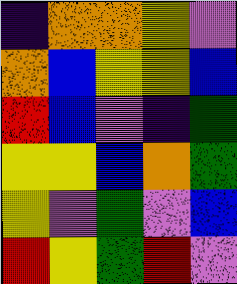[["indigo", "orange", "orange", "yellow", "violet"], ["orange", "blue", "yellow", "yellow", "blue"], ["red", "blue", "violet", "indigo", "green"], ["yellow", "yellow", "blue", "orange", "green"], ["yellow", "violet", "green", "violet", "blue"], ["red", "yellow", "green", "red", "violet"]]